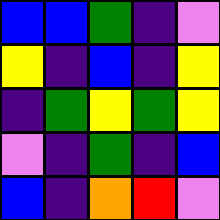[["blue", "blue", "green", "indigo", "violet"], ["yellow", "indigo", "blue", "indigo", "yellow"], ["indigo", "green", "yellow", "green", "yellow"], ["violet", "indigo", "green", "indigo", "blue"], ["blue", "indigo", "orange", "red", "violet"]]